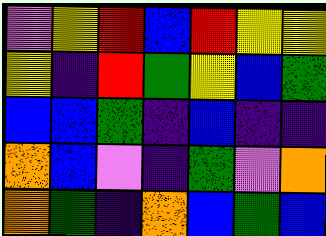[["violet", "yellow", "red", "blue", "red", "yellow", "yellow"], ["yellow", "indigo", "red", "green", "yellow", "blue", "green"], ["blue", "blue", "green", "indigo", "blue", "indigo", "indigo"], ["orange", "blue", "violet", "indigo", "green", "violet", "orange"], ["orange", "green", "indigo", "orange", "blue", "green", "blue"]]